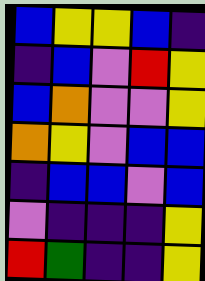[["blue", "yellow", "yellow", "blue", "indigo"], ["indigo", "blue", "violet", "red", "yellow"], ["blue", "orange", "violet", "violet", "yellow"], ["orange", "yellow", "violet", "blue", "blue"], ["indigo", "blue", "blue", "violet", "blue"], ["violet", "indigo", "indigo", "indigo", "yellow"], ["red", "green", "indigo", "indigo", "yellow"]]